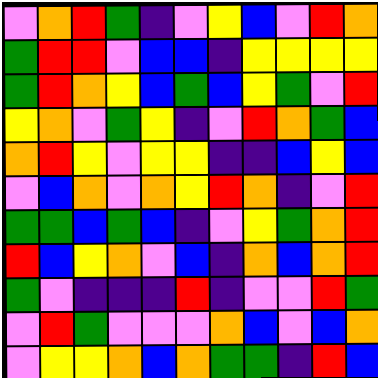[["violet", "orange", "red", "green", "indigo", "violet", "yellow", "blue", "violet", "red", "orange"], ["green", "red", "red", "violet", "blue", "blue", "indigo", "yellow", "yellow", "yellow", "yellow"], ["green", "red", "orange", "yellow", "blue", "green", "blue", "yellow", "green", "violet", "red"], ["yellow", "orange", "violet", "green", "yellow", "indigo", "violet", "red", "orange", "green", "blue"], ["orange", "red", "yellow", "violet", "yellow", "yellow", "indigo", "indigo", "blue", "yellow", "blue"], ["violet", "blue", "orange", "violet", "orange", "yellow", "red", "orange", "indigo", "violet", "red"], ["green", "green", "blue", "green", "blue", "indigo", "violet", "yellow", "green", "orange", "red"], ["red", "blue", "yellow", "orange", "violet", "blue", "indigo", "orange", "blue", "orange", "red"], ["green", "violet", "indigo", "indigo", "indigo", "red", "indigo", "violet", "violet", "red", "green"], ["violet", "red", "green", "violet", "violet", "violet", "orange", "blue", "violet", "blue", "orange"], ["violet", "yellow", "yellow", "orange", "blue", "orange", "green", "green", "indigo", "red", "blue"]]